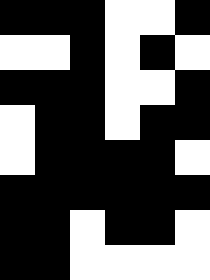[["black", "black", "black", "white", "white", "black"], ["white", "white", "black", "white", "black", "white"], ["black", "black", "black", "white", "white", "black"], ["white", "black", "black", "white", "black", "black"], ["white", "black", "black", "black", "black", "white"], ["black", "black", "black", "black", "black", "black"], ["black", "black", "white", "black", "black", "white"], ["black", "black", "white", "white", "white", "white"]]